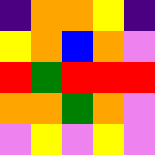[["indigo", "orange", "orange", "yellow", "indigo"], ["yellow", "orange", "blue", "orange", "violet"], ["red", "green", "red", "red", "red"], ["orange", "orange", "green", "orange", "violet"], ["violet", "yellow", "violet", "yellow", "violet"]]